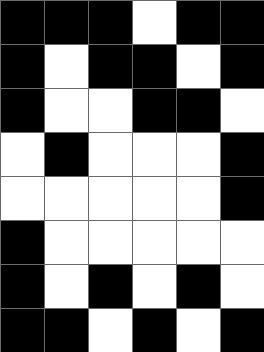[["black", "black", "black", "white", "black", "black"], ["black", "white", "black", "black", "white", "black"], ["black", "white", "white", "black", "black", "white"], ["white", "black", "white", "white", "white", "black"], ["white", "white", "white", "white", "white", "black"], ["black", "white", "white", "white", "white", "white"], ["black", "white", "black", "white", "black", "white"], ["black", "black", "white", "black", "white", "black"]]